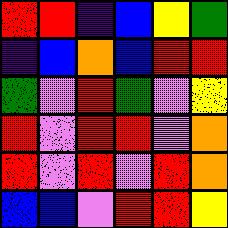[["red", "red", "indigo", "blue", "yellow", "green"], ["indigo", "blue", "orange", "blue", "red", "red"], ["green", "violet", "red", "green", "violet", "yellow"], ["red", "violet", "red", "red", "violet", "orange"], ["red", "violet", "red", "violet", "red", "orange"], ["blue", "blue", "violet", "red", "red", "yellow"]]